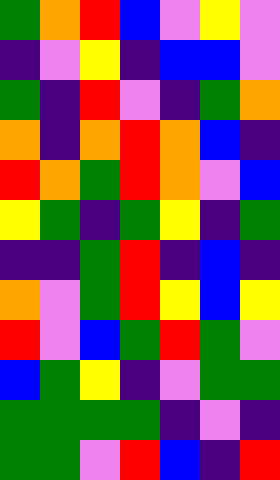[["green", "orange", "red", "blue", "violet", "yellow", "violet"], ["indigo", "violet", "yellow", "indigo", "blue", "blue", "violet"], ["green", "indigo", "red", "violet", "indigo", "green", "orange"], ["orange", "indigo", "orange", "red", "orange", "blue", "indigo"], ["red", "orange", "green", "red", "orange", "violet", "blue"], ["yellow", "green", "indigo", "green", "yellow", "indigo", "green"], ["indigo", "indigo", "green", "red", "indigo", "blue", "indigo"], ["orange", "violet", "green", "red", "yellow", "blue", "yellow"], ["red", "violet", "blue", "green", "red", "green", "violet"], ["blue", "green", "yellow", "indigo", "violet", "green", "green"], ["green", "green", "green", "green", "indigo", "violet", "indigo"], ["green", "green", "violet", "red", "blue", "indigo", "red"]]